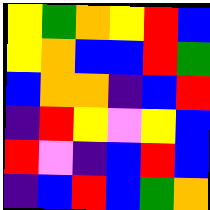[["yellow", "green", "orange", "yellow", "red", "blue"], ["yellow", "orange", "blue", "blue", "red", "green"], ["blue", "orange", "orange", "indigo", "blue", "red"], ["indigo", "red", "yellow", "violet", "yellow", "blue"], ["red", "violet", "indigo", "blue", "red", "blue"], ["indigo", "blue", "red", "blue", "green", "orange"]]